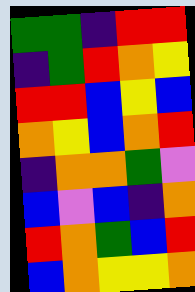[["green", "green", "indigo", "red", "red"], ["indigo", "green", "red", "orange", "yellow"], ["red", "red", "blue", "yellow", "blue"], ["orange", "yellow", "blue", "orange", "red"], ["indigo", "orange", "orange", "green", "violet"], ["blue", "violet", "blue", "indigo", "orange"], ["red", "orange", "green", "blue", "red"], ["blue", "orange", "yellow", "yellow", "orange"]]